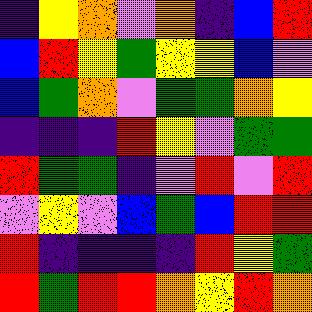[["indigo", "yellow", "orange", "violet", "orange", "indigo", "blue", "red"], ["blue", "red", "yellow", "green", "yellow", "yellow", "blue", "violet"], ["blue", "green", "orange", "violet", "green", "green", "orange", "yellow"], ["indigo", "indigo", "indigo", "red", "yellow", "violet", "green", "green"], ["red", "green", "green", "indigo", "violet", "red", "violet", "red"], ["violet", "yellow", "violet", "blue", "green", "blue", "red", "red"], ["red", "indigo", "indigo", "indigo", "indigo", "red", "yellow", "green"], ["red", "green", "red", "red", "orange", "yellow", "red", "orange"]]